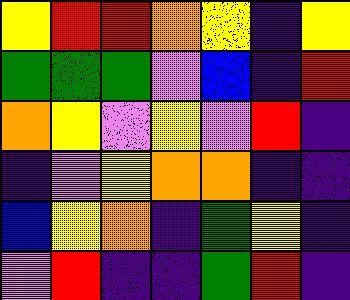[["yellow", "red", "red", "orange", "yellow", "indigo", "yellow"], ["green", "green", "green", "violet", "blue", "indigo", "red"], ["orange", "yellow", "violet", "yellow", "violet", "red", "indigo"], ["indigo", "violet", "yellow", "orange", "orange", "indigo", "indigo"], ["blue", "yellow", "orange", "indigo", "green", "yellow", "indigo"], ["violet", "red", "indigo", "indigo", "green", "red", "indigo"]]